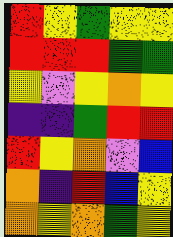[["red", "yellow", "green", "yellow", "yellow"], ["red", "red", "red", "green", "green"], ["yellow", "violet", "yellow", "orange", "yellow"], ["indigo", "indigo", "green", "red", "red"], ["red", "yellow", "orange", "violet", "blue"], ["orange", "indigo", "red", "blue", "yellow"], ["orange", "yellow", "orange", "green", "yellow"]]